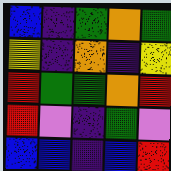[["blue", "indigo", "green", "orange", "green"], ["yellow", "indigo", "orange", "indigo", "yellow"], ["red", "green", "green", "orange", "red"], ["red", "violet", "indigo", "green", "violet"], ["blue", "blue", "indigo", "blue", "red"]]